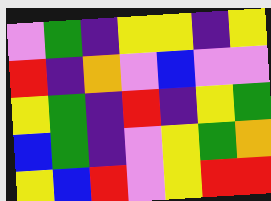[["violet", "green", "indigo", "yellow", "yellow", "indigo", "yellow"], ["red", "indigo", "orange", "violet", "blue", "violet", "violet"], ["yellow", "green", "indigo", "red", "indigo", "yellow", "green"], ["blue", "green", "indigo", "violet", "yellow", "green", "orange"], ["yellow", "blue", "red", "violet", "yellow", "red", "red"]]